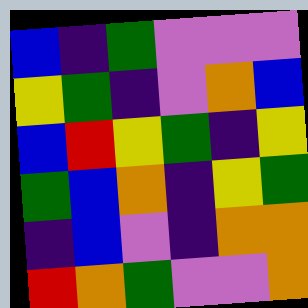[["blue", "indigo", "green", "violet", "violet", "violet"], ["yellow", "green", "indigo", "violet", "orange", "blue"], ["blue", "red", "yellow", "green", "indigo", "yellow"], ["green", "blue", "orange", "indigo", "yellow", "green"], ["indigo", "blue", "violet", "indigo", "orange", "orange"], ["red", "orange", "green", "violet", "violet", "orange"]]